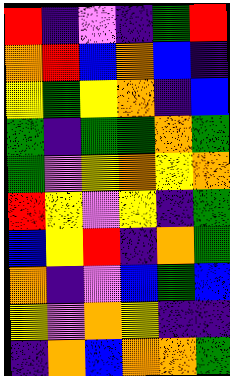[["red", "indigo", "violet", "indigo", "green", "red"], ["orange", "red", "blue", "orange", "blue", "indigo"], ["yellow", "green", "yellow", "orange", "indigo", "blue"], ["green", "indigo", "green", "green", "orange", "green"], ["green", "violet", "yellow", "orange", "yellow", "orange"], ["red", "yellow", "violet", "yellow", "indigo", "green"], ["blue", "yellow", "red", "indigo", "orange", "green"], ["orange", "indigo", "violet", "blue", "green", "blue"], ["yellow", "violet", "orange", "yellow", "indigo", "indigo"], ["indigo", "orange", "blue", "orange", "orange", "green"]]